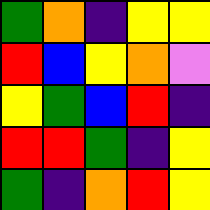[["green", "orange", "indigo", "yellow", "yellow"], ["red", "blue", "yellow", "orange", "violet"], ["yellow", "green", "blue", "red", "indigo"], ["red", "red", "green", "indigo", "yellow"], ["green", "indigo", "orange", "red", "yellow"]]